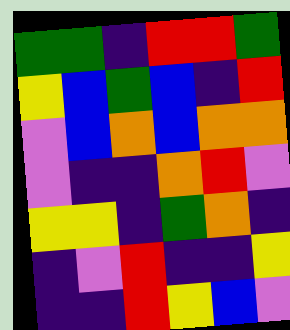[["green", "green", "indigo", "red", "red", "green"], ["yellow", "blue", "green", "blue", "indigo", "red"], ["violet", "blue", "orange", "blue", "orange", "orange"], ["violet", "indigo", "indigo", "orange", "red", "violet"], ["yellow", "yellow", "indigo", "green", "orange", "indigo"], ["indigo", "violet", "red", "indigo", "indigo", "yellow"], ["indigo", "indigo", "red", "yellow", "blue", "violet"]]